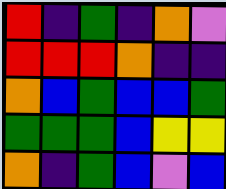[["red", "indigo", "green", "indigo", "orange", "violet"], ["red", "red", "red", "orange", "indigo", "indigo"], ["orange", "blue", "green", "blue", "blue", "green"], ["green", "green", "green", "blue", "yellow", "yellow"], ["orange", "indigo", "green", "blue", "violet", "blue"]]